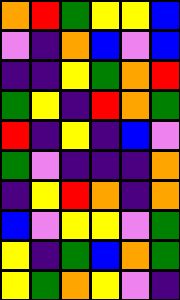[["orange", "red", "green", "yellow", "yellow", "blue"], ["violet", "indigo", "orange", "blue", "violet", "blue"], ["indigo", "indigo", "yellow", "green", "orange", "red"], ["green", "yellow", "indigo", "red", "orange", "green"], ["red", "indigo", "yellow", "indigo", "blue", "violet"], ["green", "violet", "indigo", "indigo", "indigo", "orange"], ["indigo", "yellow", "red", "orange", "indigo", "orange"], ["blue", "violet", "yellow", "yellow", "violet", "green"], ["yellow", "indigo", "green", "blue", "orange", "green"], ["yellow", "green", "orange", "yellow", "violet", "indigo"]]